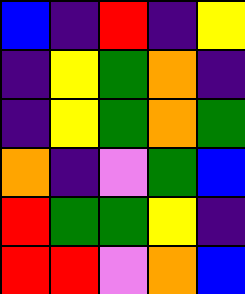[["blue", "indigo", "red", "indigo", "yellow"], ["indigo", "yellow", "green", "orange", "indigo"], ["indigo", "yellow", "green", "orange", "green"], ["orange", "indigo", "violet", "green", "blue"], ["red", "green", "green", "yellow", "indigo"], ["red", "red", "violet", "orange", "blue"]]